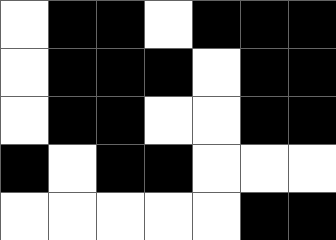[["white", "black", "black", "white", "black", "black", "black"], ["white", "black", "black", "black", "white", "black", "black"], ["white", "black", "black", "white", "white", "black", "black"], ["black", "white", "black", "black", "white", "white", "white"], ["white", "white", "white", "white", "white", "black", "black"]]